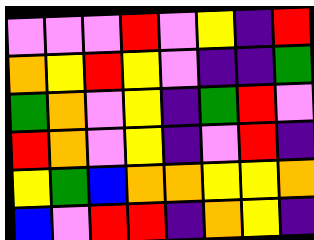[["violet", "violet", "violet", "red", "violet", "yellow", "indigo", "red"], ["orange", "yellow", "red", "yellow", "violet", "indigo", "indigo", "green"], ["green", "orange", "violet", "yellow", "indigo", "green", "red", "violet"], ["red", "orange", "violet", "yellow", "indigo", "violet", "red", "indigo"], ["yellow", "green", "blue", "orange", "orange", "yellow", "yellow", "orange"], ["blue", "violet", "red", "red", "indigo", "orange", "yellow", "indigo"]]